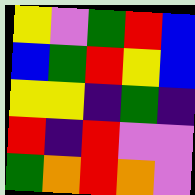[["yellow", "violet", "green", "red", "blue"], ["blue", "green", "red", "yellow", "blue"], ["yellow", "yellow", "indigo", "green", "indigo"], ["red", "indigo", "red", "violet", "violet"], ["green", "orange", "red", "orange", "violet"]]